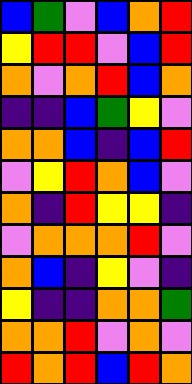[["blue", "green", "violet", "blue", "orange", "red"], ["yellow", "red", "red", "violet", "blue", "red"], ["orange", "violet", "orange", "red", "blue", "orange"], ["indigo", "indigo", "blue", "green", "yellow", "violet"], ["orange", "orange", "blue", "indigo", "blue", "red"], ["violet", "yellow", "red", "orange", "blue", "violet"], ["orange", "indigo", "red", "yellow", "yellow", "indigo"], ["violet", "orange", "orange", "orange", "red", "violet"], ["orange", "blue", "indigo", "yellow", "violet", "indigo"], ["yellow", "indigo", "indigo", "orange", "orange", "green"], ["orange", "orange", "red", "violet", "orange", "violet"], ["red", "orange", "red", "blue", "red", "orange"]]